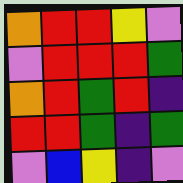[["orange", "red", "red", "yellow", "violet"], ["violet", "red", "red", "red", "green"], ["orange", "red", "green", "red", "indigo"], ["red", "red", "green", "indigo", "green"], ["violet", "blue", "yellow", "indigo", "violet"]]